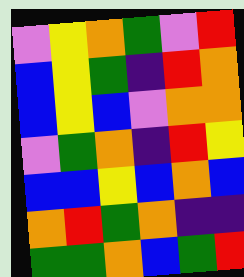[["violet", "yellow", "orange", "green", "violet", "red"], ["blue", "yellow", "green", "indigo", "red", "orange"], ["blue", "yellow", "blue", "violet", "orange", "orange"], ["violet", "green", "orange", "indigo", "red", "yellow"], ["blue", "blue", "yellow", "blue", "orange", "blue"], ["orange", "red", "green", "orange", "indigo", "indigo"], ["green", "green", "orange", "blue", "green", "red"]]